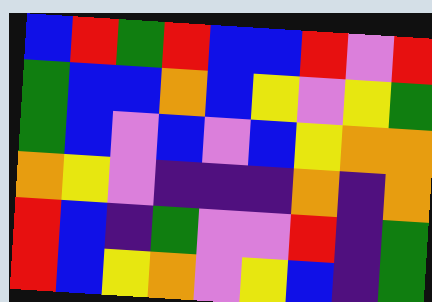[["blue", "red", "green", "red", "blue", "blue", "red", "violet", "red"], ["green", "blue", "blue", "orange", "blue", "yellow", "violet", "yellow", "green"], ["green", "blue", "violet", "blue", "violet", "blue", "yellow", "orange", "orange"], ["orange", "yellow", "violet", "indigo", "indigo", "indigo", "orange", "indigo", "orange"], ["red", "blue", "indigo", "green", "violet", "violet", "red", "indigo", "green"], ["red", "blue", "yellow", "orange", "violet", "yellow", "blue", "indigo", "green"]]